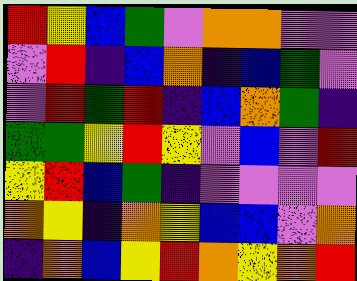[["red", "yellow", "blue", "green", "violet", "orange", "orange", "violet", "violet"], ["violet", "red", "indigo", "blue", "orange", "indigo", "blue", "green", "violet"], ["violet", "red", "green", "red", "indigo", "blue", "orange", "green", "indigo"], ["green", "green", "yellow", "red", "yellow", "violet", "blue", "violet", "red"], ["yellow", "red", "blue", "green", "indigo", "violet", "violet", "violet", "violet"], ["orange", "yellow", "indigo", "orange", "yellow", "blue", "blue", "violet", "orange"], ["indigo", "orange", "blue", "yellow", "red", "orange", "yellow", "orange", "red"]]